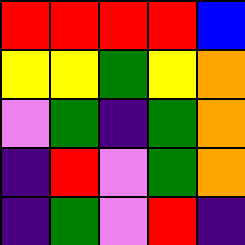[["red", "red", "red", "red", "blue"], ["yellow", "yellow", "green", "yellow", "orange"], ["violet", "green", "indigo", "green", "orange"], ["indigo", "red", "violet", "green", "orange"], ["indigo", "green", "violet", "red", "indigo"]]